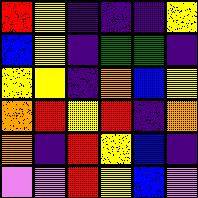[["red", "yellow", "indigo", "indigo", "indigo", "yellow"], ["blue", "yellow", "indigo", "green", "green", "indigo"], ["yellow", "yellow", "indigo", "orange", "blue", "yellow"], ["orange", "red", "yellow", "red", "indigo", "orange"], ["orange", "indigo", "red", "yellow", "blue", "indigo"], ["violet", "violet", "red", "yellow", "blue", "violet"]]